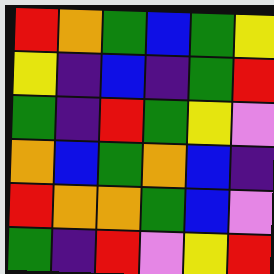[["red", "orange", "green", "blue", "green", "yellow"], ["yellow", "indigo", "blue", "indigo", "green", "red"], ["green", "indigo", "red", "green", "yellow", "violet"], ["orange", "blue", "green", "orange", "blue", "indigo"], ["red", "orange", "orange", "green", "blue", "violet"], ["green", "indigo", "red", "violet", "yellow", "red"]]